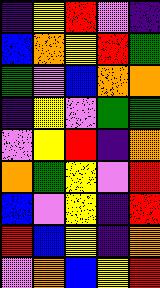[["indigo", "yellow", "red", "violet", "indigo"], ["blue", "orange", "yellow", "red", "green"], ["green", "violet", "blue", "orange", "orange"], ["indigo", "yellow", "violet", "green", "green"], ["violet", "yellow", "red", "indigo", "orange"], ["orange", "green", "yellow", "violet", "red"], ["blue", "violet", "yellow", "indigo", "red"], ["red", "blue", "yellow", "indigo", "orange"], ["violet", "orange", "blue", "yellow", "red"]]